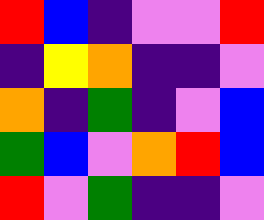[["red", "blue", "indigo", "violet", "violet", "red"], ["indigo", "yellow", "orange", "indigo", "indigo", "violet"], ["orange", "indigo", "green", "indigo", "violet", "blue"], ["green", "blue", "violet", "orange", "red", "blue"], ["red", "violet", "green", "indigo", "indigo", "violet"]]